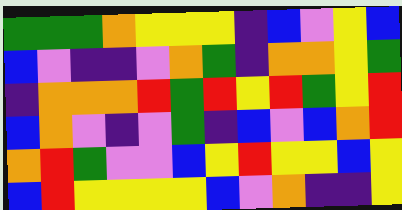[["green", "green", "green", "orange", "yellow", "yellow", "yellow", "indigo", "blue", "violet", "yellow", "blue"], ["blue", "violet", "indigo", "indigo", "violet", "orange", "green", "indigo", "orange", "orange", "yellow", "green"], ["indigo", "orange", "orange", "orange", "red", "green", "red", "yellow", "red", "green", "yellow", "red"], ["blue", "orange", "violet", "indigo", "violet", "green", "indigo", "blue", "violet", "blue", "orange", "red"], ["orange", "red", "green", "violet", "violet", "blue", "yellow", "red", "yellow", "yellow", "blue", "yellow"], ["blue", "red", "yellow", "yellow", "yellow", "yellow", "blue", "violet", "orange", "indigo", "indigo", "yellow"]]